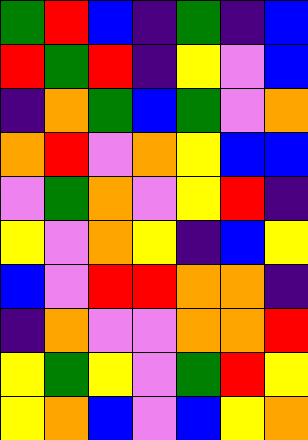[["green", "red", "blue", "indigo", "green", "indigo", "blue"], ["red", "green", "red", "indigo", "yellow", "violet", "blue"], ["indigo", "orange", "green", "blue", "green", "violet", "orange"], ["orange", "red", "violet", "orange", "yellow", "blue", "blue"], ["violet", "green", "orange", "violet", "yellow", "red", "indigo"], ["yellow", "violet", "orange", "yellow", "indigo", "blue", "yellow"], ["blue", "violet", "red", "red", "orange", "orange", "indigo"], ["indigo", "orange", "violet", "violet", "orange", "orange", "red"], ["yellow", "green", "yellow", "violet", "green", "red", "yellow"], ["yellow", "orange", "blue", "violet", "blue", "yellow", "orange"]]